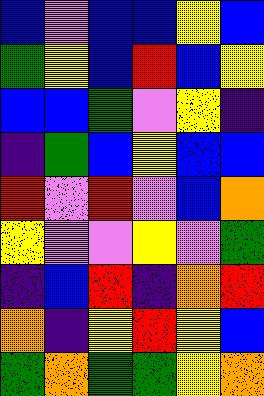[["blue", "violet", "blue", "blue", "yellow", "blue"], ["green", "yellow", "blue", "red", "blue", "yellow"], ["blue", "blue", "green", "violet", "yellow", "indigo"], ["indigo", "green", "blue", "yellow", "blue", "blue"], ["red", "violet", "red", "violet", "blue", "orange"], ["yellow", "violet", "violet", "yellow", "violet", "green"], ["indigo", "blue", "red", "indigo", "orange", "red"], ["orange", "indigo", "yellow", "red", "yellow", "blue"], ["green", "orange", "green", "green", "yellow", "orange"]]